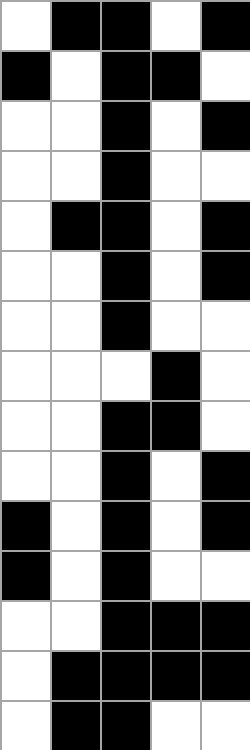[["white", "black", "black", "white", "black"], ["black", "white", "black", "black", "white"], ["white", "white", "black", "white", "black"], ["white", "white", "black", "white", "white"], ["white", "black", "black", "white", "black"], ["white", "white", "black", "white", "black"], ["white", "white", "black", "white", "white"], ["white", "white", "white", "black", "white"], ["white", "white", "black", "black", "white"], ["white", "white", "black", "white", "black"], ["black", "white", "black", "white", "black"], ["black", "white", "black", "white", "white"], ["white", "white", "black", "black", "black"], ["white", "black", "black", "black", "black"], ["white", "black", "black", "white", "white"]]